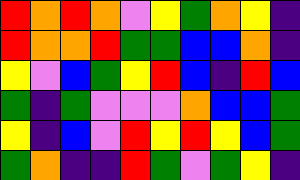[["red", "orange", "red", "orange", "violet", "yellow", "green", "orange", "yellow", "indigo"], ["red", "orange", "orange", "red", "green", "green", "blue", "blue", "orange", "indigo"], ["yellow", "violet", "blue", "green", "yellow", "red", "blue", "indigo", "red", "blue"], ["green", "indigo", "green", "violet", "violet", "violet", "orange", "blue", "blue", "green"], ["yellow", "indigo", "blue", "violet", "red", "yellow", "red", "yellow", "blue", "green"], ["green", "orange", "indigo", "indigo", "red", "green", "violet", "green", "yellow", "indigo"]]